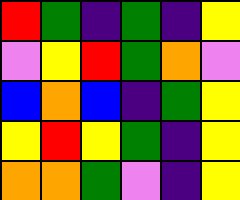[["red", "green", "indigo", "green", "indigo", "yellow"], ["violet", "yellow", "red", "green", "orange", "violet"], ["blue", "orange", "blue", "indigo", "green", "yellow"], ["yellow", "red", "yellow", "green", "indigo", "yellow"], ["orange", "orange", "green", "violet", "indigo", "yellow"]]